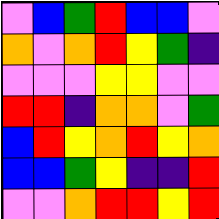[["violet", "blue", "green", "red", "blue", "blue", "violet"], ["orange", "violet", "orange", "red", "yellow", "green", "indigo"], ["violet", "violet", "violet", "yellow", "yellow", "violet", "violet"], ["red", "red", "indigo", "orange", "orange", "violet", "green"], ["blue", "red", "yellow", "orange", "red", "yellow", "orange"], ["blue", "blue", "green", "yellow", "indigo", "indigo", "red"], ["violet", "violet", "orange", "red", "red", "yellow", "red"]]